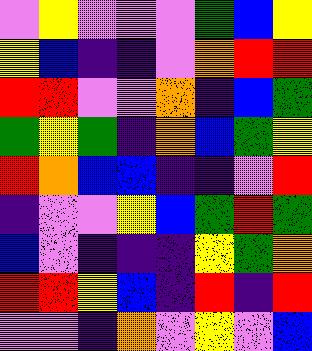[["violet", "yellow", "violet", "violet", "violet", "green", "blue", "yellow"], ["yellow", "blue", "indigo", "indigo", "violet", "orange", "red", "red"], ["red", "red", "violet", "violet", "orange", "indigo", "blue", "green"], ["green", "yellow", "green", "indigo", "orange", "blue", "green", "yellow"], ["red", "orange", "blue", "blue", "indigo", "indigo", "violet", "red"], ["indigo", "violet", "violet", "yellow", "blue", "green", "red", "green"], ["blue", "violet", "indigo", "indigo", "indigo", "yellow", "green", "orange"], ["red", "red", "yellow", "blue", "indigo", "red", "indigo", "red"], ["violet", "violet", "indigo", "orange", "violet", "yellow", "violet", "blue"]]